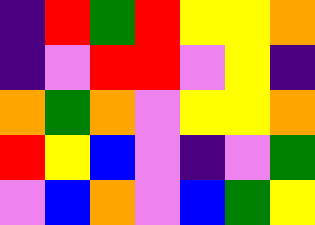[["indigo", "red", "green", "red", "yellow", "yellow", "orange"], ["indigo", "violet", "red", "red", "violet", "yellow", "indigo"], ["orange", "green", "orange", "violet", "yellow", "yellow", "orange"], ["red", "yellow", "blue", "violet", "indigo", "violet", "green"], ["violet", "blue", "orange", "violet", "blue", "green", "yellow"]]